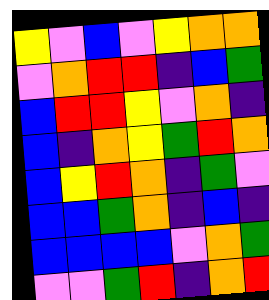[["yellow", "violet", "blue", "violet", "yellow", "orange", "orange"], ["violet", "orange", "red", "red", "indigo", "blue", "green"], ["blue", "red", "red", "yellow", "violet", "orange", "indigo"], ["blue", "indigo", "orange", "yellow", "green", "red", "orange"], ["blue", "yellow", "red", "orange", "indigo", "green", "violet"], ["blue", "blue", "green", "orange", "indigo", "blue", "indigo"], ["blue", "blue", "blue", "blue", "violet", "orange", "green"], ["violet", "violet", "green", "red", "indigo", "orange", "red"]]